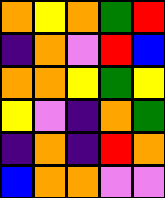[["orange", "yellow", "orange", "green", "red"], ["indigo", "orange", "violet", "red", "blue"], ["orange", "orange", "yellow", "green", "yellow"], ["yellow", "violet", "indigo", "orange", "green"], ["indigo", "orange", "indigo", "red", "orange"], ["blue", "orange", "orange", "violet", "violet"]]